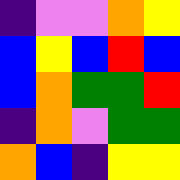[["indigo", "violet", "violet", "orange", "yellow"], ["blue", "yellow", "blue", "red", "blue"], ["blue", "orange", "green", "green", "red"], ["indigo", "orange", "violet", "green", "green"], ["orange", "blue", "indigo", "yellow", "yellow"]]